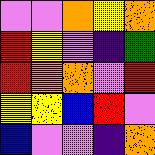[["violet", "violet", "orange", "yellow", "orange"], ["red", "yellow", "violet", "indigo", "green"], ["red", "orange", "orange", "violet", "red"], ["yellow", "yellow", "blue", "red", "violet"], ["blue", "violet", "violet", "indigo", "orange"]]